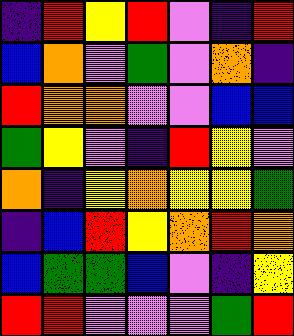[["indigo", "red", "yellow", "red", "violet", "indigo", "red"], ["blue", "orange", "violet", "green", "violet", "orange", "indigo"], ["red", "orange", "orange", "violet", "violet", "blue", "blue"], ["green", "yellow", "violet", "indigo", "red", "yellow", "violet"], ["orange", "indigo", "yellow", "orange", "yellow", "yellow", "green"], ["indigo", "blue", "red", "yellow", "orange", "red", "orange"], ["blue", "green", "green", "blue", "violet", "indigo", "yellow"], ["red", "red", "violet", "violet", "violet", "green", "red"]]